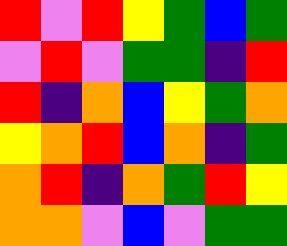[["red", "violet", "red", "yellow", "green", "blue", "green"], ["violet", "red", "violet", "green", "green", "indigo", "red"], ["red", "indigo", "orange", "blue", "yellow", "green", "orange"], ["yellow", "orange", "red", "blue", "orange", "indigo", "green"], ["orange", "red", "indigo", "orange", "green", "red", "yellow"], ["orange", "orange", "violet", "blue", "violet", "green", "green"]]